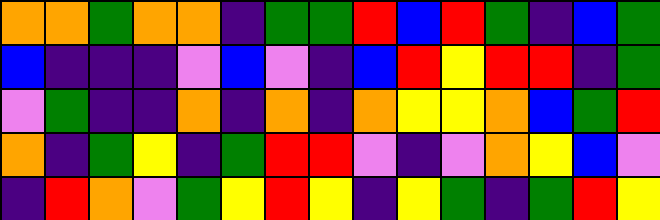[["orange", "orange", "green", "orange", "orange", "indigo", "green", "green", "red", "blue", "red", "green", "indigo", "blue", "green"], ["blue", "indigo", "indigo", "indigo", "violet", "blue", "violet", "indigo", "blue", "red", "yellow", "red", "red", "indigo", "green"], ["violet", "green", "indigo", "indigo", "orange", "indigo", "orange", "indigo", "orange", "yellow", "yellow", "orange", "blue", "green", "red"], ["orange", "indigo", "green", "yellow", "indigo", "green", "red", "red", "violet", "indigo", "violet", "orange", "yellow", "blue", "violet"], ["indigo", "red", "orange", "violet", "green", "yellow", "red", "yellow", "indigo", "yellow", "green", "indigo", "green", "red", "yellow"]]